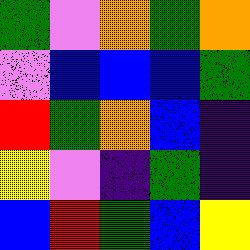[["green", "violet", "orange", "green", "orange"], ["violet", "blue", "blue", "blue", "green"], ["red", "green", "orange", "blue", "indigo"], ["yellow", "violet", "indigo", "green", "indigo"], ["blue", "red", "green", "blue", "yellow"]]